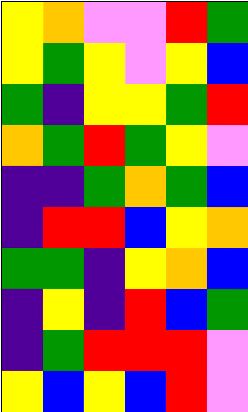[["yellow", "orange", "violet", "violet", "red", "green"], ["yellow", "green", "yellow", "violet", "yellow", "blue"], ["green", "indigo", "yellow", "yellow", "green", "red"], ["orange", "green", "red", "green", "yellow", "violet"], ["indigo", "indigo", "green", "orange", "green", "blue"], ["indigo", "red", "red", "blue", "yellow", "orange"], ["green", "green", "indigo", "yellow", "orange", "blue"], ["indigo", "yellow", "indigo", "red", "blue", "green"], ["indigo", "green", "red", "red", "red", "violet"], ["yellow", "blue", "yellow", "blue", "red", "violet"]]